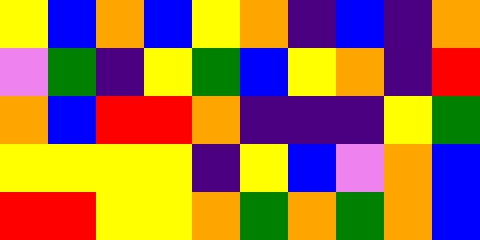[["yellow", "blue", "orange", "blue", "yellow", "orange", "indigo", "blue", "indigo", "orange"], ["violet", "green", "indigo", "yellow", "green", "blue", "yellow", "orange", "indigo", "red"], ["orange", "blue", "red", "red", "orange", "indigo", "indigo", "indigo", "yellow", "green"], ["yellow", "yellow", "yellow", "yellow", "indigo", "yellow", "blue", "violet", "orange", "blue"], ["red", "red", "yellow", "yellow", "orange", "green", "orange", "green", "orange", "blue"]]